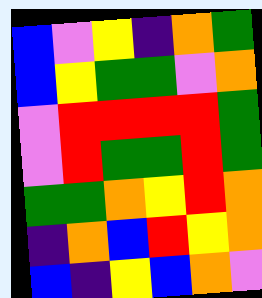[["blue", "violet", "yellow", "indigo", "orange", "green"], ["blue", "yellow", "green", "green", "violet", "orange"], ["violet", "red", "red", "red", "red", "green"], ["violet", "red", "green", "green", "red", "green"], ["green", "green", "orange", "yellow", "red", "orange"], ["indigo", "orange", "blue", "red", "yellow", "orange"], ["blue", "indigo", "yellow", "blue", "orange", "violet"]]